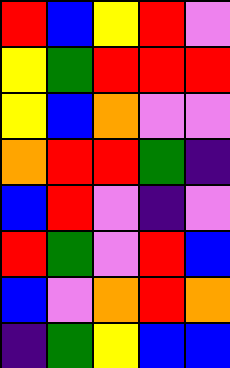[["red", "blue", "yellow", "red", "violet"], ["yellow", "green", "red", "red", "red"], ["yellow", "blue", "orange", "violet", "violet"], ["orange", "red", "red", "green", "indigo"], ["blue", "red", "violet", "indigo", "violet"], ["red", "green", "violet", "red", "blue"], ["blue", "violet", "orange", "red", "orange"], ["indigo", "green", "yellow", "blue", "blue"]]